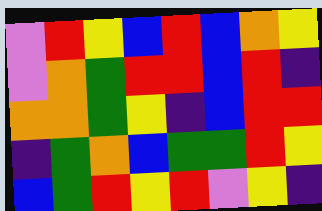[["violet", "red", "yellow", "blue", "red", "blue", "orange", "yellow"], ["violet", "orange", "green", "red", "red", "blue", "red", "indigo"], ["orange", "orange", "green", "yellow", "indigo", "blue", "red", "red"], ["indigo", "green", "orange", "blue", "green", "green", "red", "yellow"], ["blue", "green", "red", "yellow", "red", "violet", "yellow", "indigo"]]